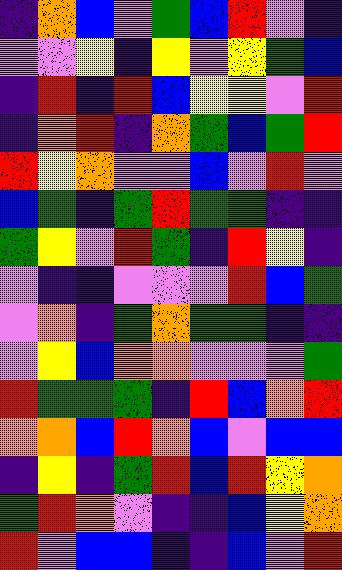[["indigo", "orange", "blue", "violet", "green", "blue", "red", "violet", "indigo"], ["violet", "violet", "yellow", "indigo", "yellow", "violet", "yellow", "green", "blue"], ["indigo", "red", "indigo", "red", "blue", "yellow", "yellow", "violet", "red"], ["indigo", "orange", "red", "indigo", "orange", "green", "blue", "green", "red"], ["red", "yellow", "orange", "violet", "violet", "blue", "violet", "red", "violet"], ["blue", "green", "indigo", "green", "red", "green", "green", "indigo", "indigo"], ["green", "yellow", "violet", "red", "green", "indigo", "red", "yellow", "indigo"], ["violet", "indigo", "indigo", "violet", "violet", "violet", "red", "blue", "green"], ["violet", "orange", "indigo", "green", "orange", "green", "green", "indigo", "indigo"], ["violet", "yellow", "blue", "orange", "orange", "violet", "violet", "violet", "green"], ["red", "green", "green", "green", "indigo", "red", "blue", "orange", "red"], ["orange", "orange", "blue", "red", "orange", "blue", "violet", "blue", "blue"], ["indigo", "yellow", "indigo", "green", "red", "blue", "red", "yellow", "orange"], ["green", "red", "orange", "violet", "indigo", "indigo", "blue", "yellow", "orange"], ["red", "violet", "blue", "blue", "indigo", "indigo", "blue", "violet", "red"]]